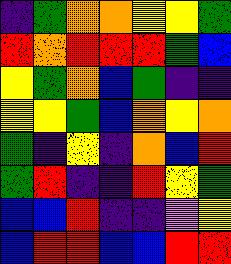[["indigo", "green", "orange", "orange", "yellow", "yellow", "green"], ["red", "orange", "red", "red", "red", "green", "blue"], ["yellow", "green", "orange", "blue", "green", "indigo", "indigo"], ["yellow", "yellow", "green", "blue", "orange", "yellow", "orange"], ["green", "indigo", "yellow", "indigo", "orange", "blue", "red"], ["green", "red", "indigo", "indigo", "red", "yellow", "green"], ["blue", "blue", "red", "indigo", "indigo", "violet", "yellow"], ["blue", "red", "red", "blue", "blue", "red", "red"]]